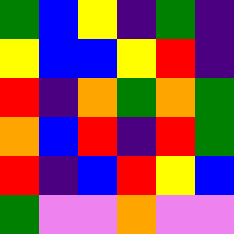[["green", "blue", "yellow", "indigo", "green", "indigo"], ["yellow", "blue", "blue", "yellow", "red", "indigo"], ["red", "indigo", "orange", "green", "orange", "green"], ["orange", "blue", "red", "indigo", "red", "green"], ["red", "indigo", "blue", "red", "yellow", "blue"], ["green", "violet", "violet", "orange", "violet", "violet"]]